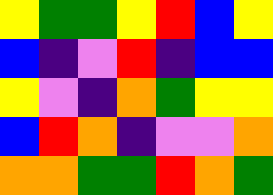[["yellow", "green", "green", "yellow", "red", "blue", "yellow"], ["blue", "indigo", "violet", "red", "indigo", "blue", "blue"], ["yellow", "violet", "indigo", "orange", "green", "yellow", "yellow"], ["blue", "red", "orange", "indigo", "violet", "violet", "orange"], ["orange", "orange", "green", "green", "red", "orange", "green"]]